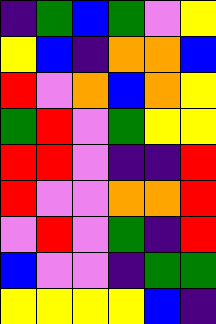[["indigo", "green", "blue", "green", "violet", "yellow"], ["yellow", "blue", "indigo", "orange", "orange", "blue"], ["red", "violet", "orange", "blue", "orange", "yellow"], ["green", "red", "violet", "green", "yellow", "yellow"], ["red", "red", "violet", "indigo", "indigo", "red"], ["red", "violet", "violet", "orange", "orange", "red"], ["violet", "red", "violet", "green", "indigo", "red"], ["blue", "violet", "violet", "indigo", "green", "green"], ["yellow", "yellow", "yellow", "yellow", "blue", "indigo"]]